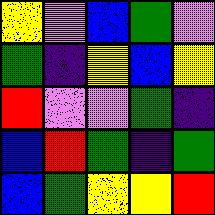[["yellow", "violet", "blue", "green", "violet"], ["green", "indigo", "yellow", "blue", "yellow"], ["red", "violet", "violet", "green", "indigo"], ["blue", "red", "green", "indigo", "green"], ["blue", "green", "yellow", "yellow", "red"]]